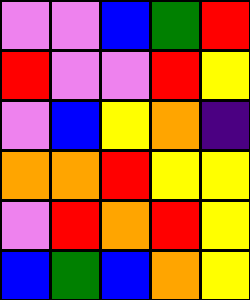[["violet", "violet", "blue", "green", "red"], ["red", "violet", "violet", "red", "yellow"], ["violet", "blue", "yellow", "orange", "indigo"], ["orange", "orange", "red", "yellow", "yellow"], ["violet", "red", "orange", "red", "yellow"], ["blue", "green", "blue", "orange", "yellow"]]